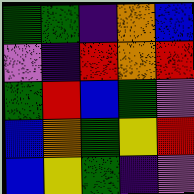[["green", "green", "indigo", "orange", "blue"], ["violet", "indigo", "red", "orange", "red"], ["green", "red", "blue", "green", "violet"], ["blue", "orange", "green", "yellow", "red"], ["blue", "yellow", "green", "indigo", "violet"]]